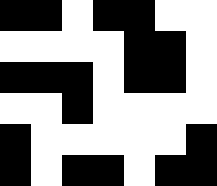[["black", "black", "white", "black", "black", "white", "white"], ["white", "white", "white", "white", "black", "black", "white"], ["black", "black", "black", "white", "black", "black", "white"], ["white", "white", "black", "white", "white", "white", "white"], ["black", "white", "white", "white", "white", "white", "black"], ["black", "white", "black", "black", "white", "black", "black"]]